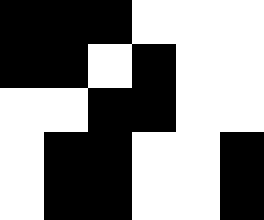[["black", "black", "black", "white", "white", "white"], ["black", "black", "white", "black", "white", "white"], ["white", "white", "black", "black", "white", "white"], ["white", "black", "black", "white", "white", "black"], ["white", "black", "black", "white", "white", "black"]]